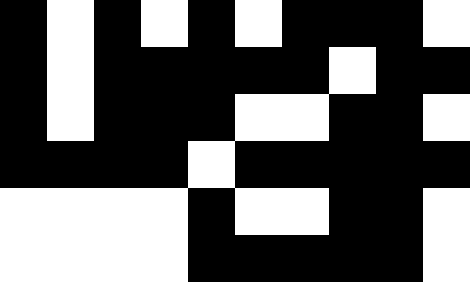[["black", "white", "black", "white", "black", "white", "black", "black", "black", "white"], ["black", "white", "black", "black", "black", "black", "black", "white", "black", "black"], ["black", "white", "black", "black", "black", "white", "white", "black", "black", "white"], ["black", "black", "black", "black", "white", "black", "black", "black", "black", "black"], ["white", "white", "white", "white", "black", "white", "white", "black", "black", "white"], ["white", "white", "white", "white", "black", "black", "black", "black", "black", "white"]]